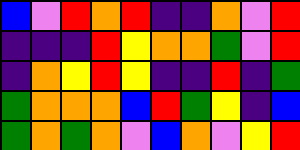[["blue", "violet", "red", "orange", "red", "indigo", "indigo", "orange", "violet", "red"], ["indigo", "indigo", "indigo", "red", "yellow", "orange", "orange", "green", "violet", "red"], ["indigo", "orange", "yellow", "red", "yellow", "indigo", "indigo", "red", "indigo", "green"], ["green", "orange", "orange", "orange", "blue", "red", "green", "yellow", "indigo", "blue"], ["green", "orange", "green", "orange", "violet", "blue", "orange", "violet", "yellow", "red"]]